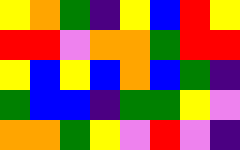[["yellow", "orange", "green", "indigo", "yellow", "blue", "red", "yellow"], ["red", "red", "violet", "orange", "orange", "green", "red", "red"], ["yellow", "blue", "yellow", "blue", "orange", "blue", "green", "indigo"], ["green", "blue", "blue", "indigo", "green", "green", "yellow", "violet"], ["orange", "orange", "green", "yellow", "violet", "red", "violet", "indigo"]]